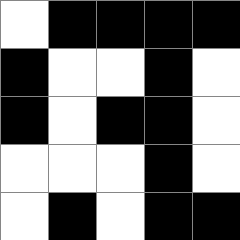[["white", "black", "black", "black", "black"], ["black", "white", "white", "black", "white"], ["black", "white", "black", "black", "white"], ["white", "white", "white", "black", "white"], ["white", "black", "white", "black", "black"]]